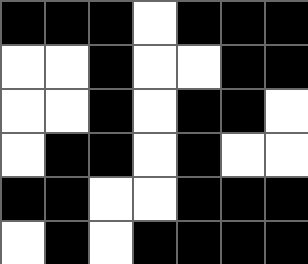[["black", "black", "black", "white", "black", "black", "black"], ["white", "white", "black", "white", "white", "black", "black"], ["white", "white", "black", "white", "black", "black", "white"], ["white", "black", "black", "white", "black", "white", "white"], ["black", "black", "white", "white", "black", "black", "black"], ["white", "black", "white", "black", "black", "black", "black"]]